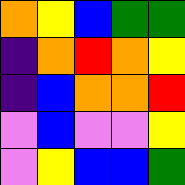[["orange", "yellow", "blue", "green", "green"], ["indigo", "orange", "red", "orange", "yellow"], ["indigo", "blue", "orange", "orange", "red"], ["violet", "blue", "violet", "violet", "yellow"], ["violet", "yellow", "blue", "blue", "green"]]